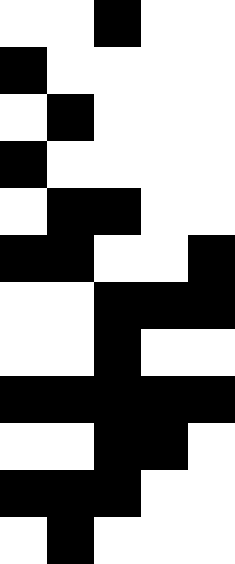[["white", "white", "black", "white", "white"], ["black", "white", "white", "white", "white"], ["white", "black", "white", "white", "white"], ["black", "white", "white", "white", "white"], ["white", "black", "black", "white", "white"], ["black", "black", "white", "white", "black"], ["white", "white", "black", "black", "black"], ["white", "white", "black", "white", "white"], ["black", "black", "black", "black", "black"], ["white", "white", "black", "black", "white"], ["black", "black", "black", "white", "white"], ["white", "black", "white", "white", "white"]]